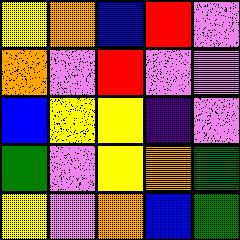[["yellow", "orange", "blue", "red", "violet"], ["orange", "violet", "red", "violet", "violet"], ["blue", "yellow", "yellow", "indigo", "violet"], ["green", "violet", "yellow", "orange", "green"], ["yellow", "violet", "orange", "blue", "green"]]